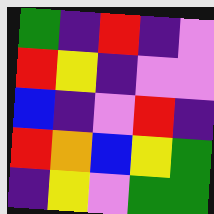[["green", "indigo", "red", "indigo", "violet"], ["red", "yellow", "indigo", "violet", "violet"], ["blue", "indigo", "violet", "red", "indigo"], ["red", "orange", "blue", "yellow", "green"], ["indigo", "yellow", "violet", "green", "green"]]